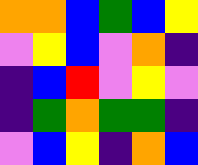[["orange", "orange", "blue", "green", "blue", "yellow"], ["violet", "yellow", "blue", "violet", "orange", "indigo"], ["indigo", "blue", "red", "violet", "yellow", "violet"], ["indigo", "green", "orange", "green", "green", "indigo"], ["violet", "blue", "yellow", "indigo", "orange", "blue"]]